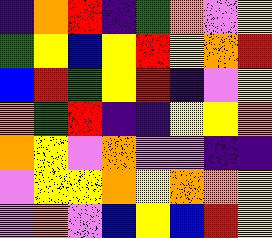[["indigo", "orange", "red", "indigo", "green", "orange", "violet", "yellow"], ["green", "yellow", "blue", "yellow", "red", "yellow", "orange", "red"], ["blue", "red", "green", "yellow", "red", "indigo", "violet", "yellow"], ["orange", "green", "red", "indigo", "indigo", "yellow", "yellow", "orange"], ["orange", "yellow", "violet", "orange", "violet", "violet", "indigo", "indigo"], ["violet", "yellow", "yellow", "orange", "yellow", "orange", "orange", "yellow"], ["violet", "orange", "violet", "blue", "yellow", "blue", "red", "yellow"]]